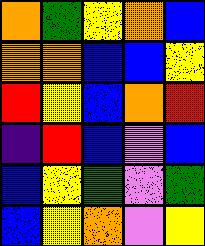[["orange", "green", "yellow", "orange", "blue"], ["orange", "orange", "blue", "blue", "yellow"], ["red", "yellow", "blue", "orange", "red"], ["indigo", "red", "blue", "violet", "blue"], ["blue", "yellow", "green", "violet", "green"], ["blue", "yellow", "orange", "violet", "yellow"]]